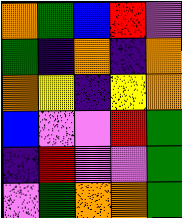[["orange", "green", "blue", "red", "violet"], ["green", "indigo", "orange", "indigo", "orange"], ["orange", "yellow", "indigo", "yellow", "orange"], ["blue", "violet", "violet", "red", "green"], ["indigo", "red", "violet", "violet", "green"], ["violet", "green", "orange", "orange", "green"]]